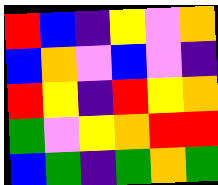[["red", "blue", "indigo", "yellow", "violet", "orange"], ["blue", "orange", "violet", "blue", "violet", "indigo"], ["red", "yellow", "indigo", "red", "yellow", "orange"], ["green", "violet", "yellow", "orange", "red", "red"], ["blue", "green", "indigo", "green", "orange", "green"]]